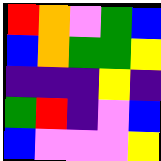[["red", "orange", "violet", "green", "blue"], ["blue", "orange", "green", "green", "yellow"], ["indigo", "indigo", "indigo", "yellow", "indigo"], ["green", "red", "indigo", "violet", "blue"], ["blue", "violet", "violet", "violet", "yellow"]]